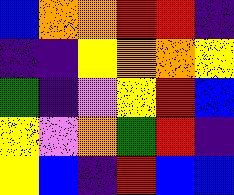[["blue", "orange", "orange", "red", "red", "indigo"], ["indigo", "indigo", "yellow", "orange", "orange", "yellow"], ["green", "indigo", "violet", "yellow", "red", "blue"], ["yellow", "violet", "orange", "green", "red", "indigo"], ["yellow", "blue", "indigo", "red", "blue", "blue"]]